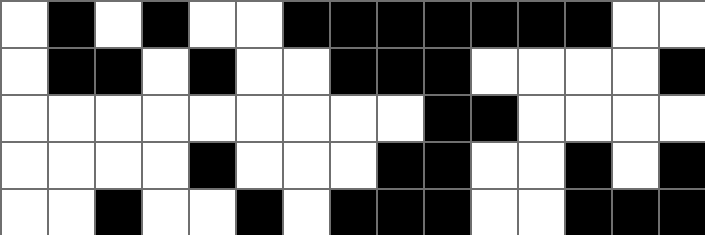[["white", "black", "white", "black", "white", "white", "black", "black", "black", "black", "black", "black", "black", "white", "white"], ["white", "black", "black", "white", "black", "white", "white", "black", "black", "black", "white", "white", "white", "white", "black"], ["white", "white", "white", "white", "white", "white", "white", "white", "white", "black", "black", "white", "white", "white", "white"], ["white", "white", "white", "white", "black", "white", "white", "white", "black", "black", "white", "white", "black", "white", "black"], ["white", "white", "black", "white", "white", "black", "white", "black", "black", "black", "white", "white", "black", "black", "black"]]